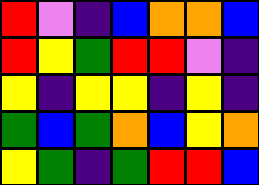[["red", "violet", "indigo", "blue", "orange", "orange", "blue"], ["red", "yellow", "green", "red", "red", "violet", "indigo"], ["yellow", "indigo", "yellow", "yellow", "indigo", "yellow", "indigo"], ["green", "blue", "green", "orange", "blue", "yellow", "orange"], ["yellow", "green", "indigo", "green", "red", "red", "blue"]]